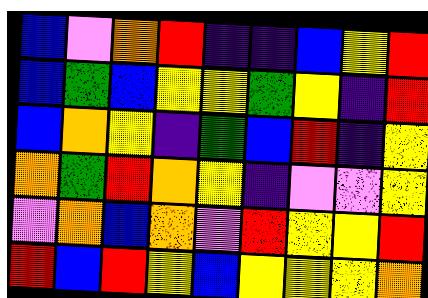[["blue", "violet", "orange", "red", "indigo", "indigo", "blue", "yellow", "red"], ["blue", "green", "blue", "yellow", "yellow", "green", "yellow", "indigo", "red"], ["blue", "orange", "yellow", "indigo", "green", "blue", "red", "indigo", "yellow"], ["orange", "green", "red", "orange", "yellow", "indigo", "violet", "violet", "yellow"], ["violet", "orange", "blue", "orange", "violet", "red", "yellow", "yellow", "red"], ["red", "blue", "red", "yellow", "blue", "yellow", "yellow", "yellow", "orange"]]